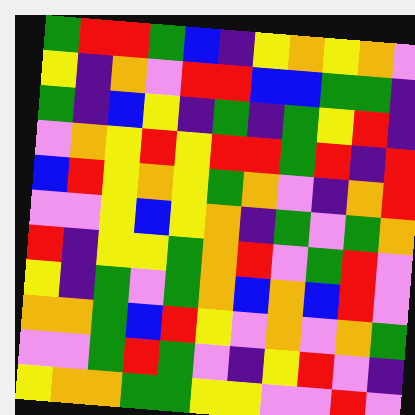[["green", "red", "red", "green", "blue", "indigo", "yellow", "orange", "yellow", "orange", "violet"], ["yellow", "indigo", "orange", "violet", "red", "red", "blue", "blue", "green", "green", "indigo"], ["green", "indigo", "blue", "yellow", "indigo", "green", "indigo", "green", "yellow", "red", "indigo"], ["violet", "orange", "yellow", "red", "yellow", "red", "red", "green", "red", "indigo", "red"], ["blue", "red", "yellow", "orange", "yellow", "green", "orange", "violet", "indigo", "orange", "red"], ["violet", "violet", "yellow", "blue", "yellow", "orange", "indigo", "green", "violet", "green", "orange"], ["red", "indigo", "yellow", "yellow", "green", "orange", "red", "violet", "green", "red", "violet"], ["yellow", "indigo", "green", "violet", "green", "orange", "blue", "orange", "blue", "red", "violet"], ["orange", "orange", "green", "blue", "red", "yellow", "violet", "orange", "violet", "orange", "green"], ["violet", "violet", "green", "red", "green", "violet", "indigo", "yellow", "red", "violet", "indigo"], ["yellow", "orange", "orange", "green", "green", "yellow", "yellow", "violet", "violet", "red", "violet"]]